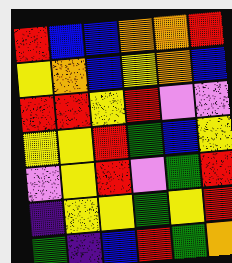[["red", "blue", "blue", "orange", "orange", "red"], ["yellow", "orange", "blue", "yellow", "orange", "blue"], ["red", "red", "yellow", "red", "violet", "violet"], ["yellow", "yellow", "red", "green", "blue", "yellow"], ["violet", "yellow", "red", "violet", "green", "red"], ["indigo", "yellow", "yellow", "green", "yellow", "red"], ["green", "indigo", "blue", "red", "green", "orange"]]